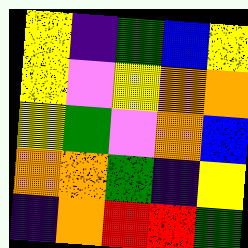[["yellow", "indigo", "green", "blue", "yellow"], ["yellow", "violet", "yellow", "orange", "orange"], ["yellow", "green", "violet", "orange", "blue"], ["orange", "orange", "green", "indigo", "yellow"], ["indigo", "orange", "red", "red", "green"]]